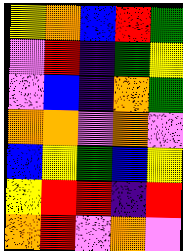[["yellow", "orange", "blue", "red", "green"], ["violet", "red", "indigo", "green", "yellow"], ["violet", "blue", "indigo", "orange", "green"], ["orange", "orange", "violet", "orange", "violet"], ["blue", "yellow", "green", "blue", "yellow"], ["yellow", "red", "red", "indigo", "red"], ["orange", "red", "violet", "orange", "violet"]]